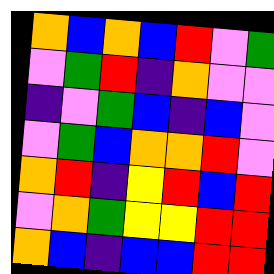[["orange", "blue", "orange", "blue", "red", "violet", "green"], ["violet", "green", "red", "indigo", "orange", "violet", "violet"], ["indigo", "violet", "green", "blue", "indigo", "blue", "violet"], ["violet", "green", "blue", "orange", "orange", "red", "violet"], ["orange", "red", "indigo", "yellow", "red", "blue", "red"], ["violet", "orange", "green", "yellow", "yellow", "red", "red"], ["orange", "blue", "indigo", "blue", "blue", "red", "red"]]